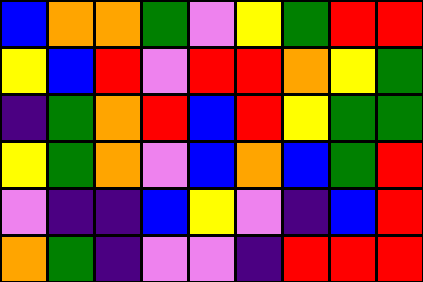[["blue", "orange", "orange", "green", "violet", "yellow", "green", "red", "red"], ["yellow", "blue", "red", "violet", "red", "red", "orange", "yellow", "green"], ["indigo", "green", "orange", "red", "blue", "red", "yellow", "green", "green"], ["yellow", "green", "orange", "violet", "blue", "orange", "blue", "green", "red"], ["violet", "indigo", "indigo", "blue", "yellow", "violet", "indigo", "blue", "red"], ["orange", "green", "indigo", "violet", "violet", "indigo", "red", "red", "red"]]